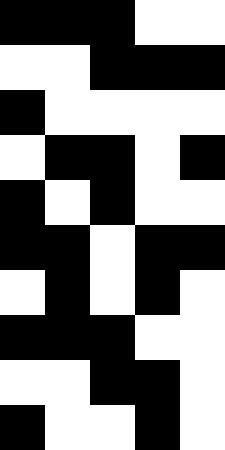[["black", "black", "black", "white", "white"], ["white", "white", "black", "black", "black"], ["black", "white", "white", "white", "white"], ["white", "black", "black", "white", "black"], ["black", "white", "black", "white", "white"], ["black", "black", "white", "black", "black"], ["white", "black", "white", "black", "white"], ["black", "black", "black", "white", "white"], ["white", "white", "black", "black", "white"], ["black", "white", "white", "black", "white"]]